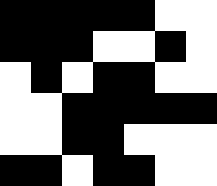[["black", "black", "black", "black", "black", "white", "white"], ["black", "black", "black", "white", "white", "black", "white"], ["white", "black", "white", "black", "black", "white", "white"], ["white", "white", "black", "black", "black", "black", "black"], ["white", "white", "black", "black", "white", "white", "white"], ["black", "black", "white", "black", "black", "white", "white"]]